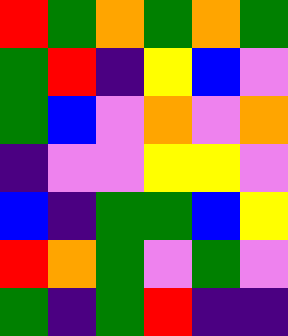[["red", "green", "orange", "green", "orange", "green"], ["green", "red", "indigo", "yellow", "blue", "violet"], ["green", "blue", "violet", "orange", "violet", "orange"], ["indigo", "violet", "violet", "yellow", "yellow", "violet"], ["blue", "indigo", "green", "green", "blue", "yellow"], ["red", "orange", "green", "violet", "green", "violet"], ["green", "indigo", "green", "red", "indigo", "indigo"]]